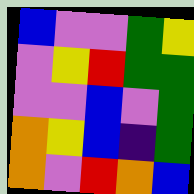[["blue", "violet", "violet", "green", "yellow"], ["violet", "yellow", "red", "green", "green"], ["violet", "violet", "blue", "violet", "green"], ["orange", "yellow", "blue", "indigo", "green"], ["orange", "violet", "red", "orange", "blue"]]